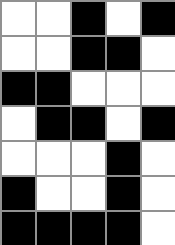[["white", "white", "black", "white", "black"], ["white", "white", "black", "black", "white"], ["black", "black", "white", "white", "white"], ["white", "black", "black", "white", "black"], ["white", "white", "white", "black", "white"], ["black", "white", "white", "black", "white"], ["black", "black", "black", "black", "white"]]